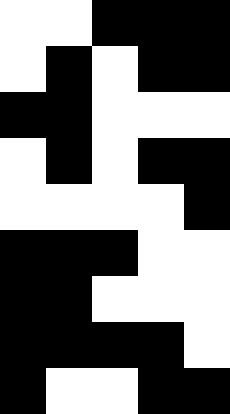[["white", "white", "black", "black", "black"], ["white", "black", "white", "black", "black"], ["black", "black", "white", "white", "white"], ["white", "black", "white", "black", "black"], ["white", "white", "white", "white", "black"], ["black", "black", "black", "white", "white"], ["black", "black", "white", "white", "white"], ["black", "black", "black", "black", "white"], ["black", "white", "white", "black", "black"]]